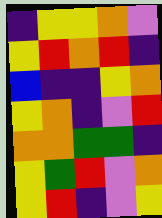[["indigo", "yellow", "yellow", "orange", "violet"], ["yellow", "red", "orange", "red", "indigo"], ["blue", "indigo", "indigo", "yellow", "orange"], ["yellow", "orange", "indigo", "violet", "red"], ["orange", "orange", "green", "green", "indigo"], ["yellow", "green", "red", "violet", "orange"], ["yellow", "red", "indigo", "violet", "yellow"]]